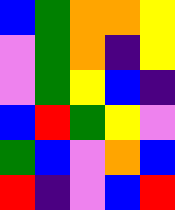[["blue", "green", "orange", "orange", "yellow"], ["violet", "green", "orange", "indigo", "yellow"], ["violet", "green", "yellow", "blue", "indigo"], ["blue", "red", "green", "yellow", "violet"], ["green", "blue", "violet", "orange", "blue"], ["red", "indigo", "violet", "blue", "red"]]